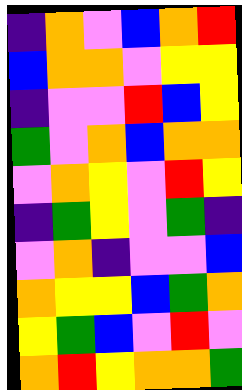[["indigo", "orange", "violet", "blue", "orange", "red"], ["blue", "orange", "orange", "violet", "yellow", "yellow"], ["indigo", "violet", "violet", "red", "blue", "yellow"], ["green", "violet", "orange", "blue", "orange", "orange"], ["violet", "orange", "yellow", "violet", "red", "yellow"], ["indigo", "green", "yellow", "violet", "green", "indigo"], ["violet", "orange", "indigo", "violet", "violet", "blue"], ["orange", "yellow", "yellow", "blue", "green", "orange"], ["yellow", "green", "blue", "violet", "red", "violet"], ["orange", "red", "yellow", "orange", "orange", "green"]]